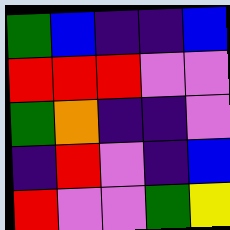[["green", "blue", "indigo", "indigo", "blue"], ["red", "red", "red", "violet", "violet"], ["green", "orange", "indigo", "indigo", "violet"], ["indigo", "red", "violet", "indigo", "blue"], ["red", "violet", "violet", "green", "yellow"]]